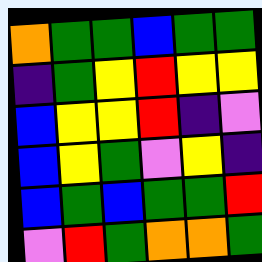[["orange", "green", "green", "blue", "green", "green"], ["indigo", "green", "yellow", "red", "yellow", "yellow"], ["blue", "yellow", "yellow", "red", "indigo", "violet"], ["blue", "yellow", "green", "violet", "yellow", "indigo"], ["blue", "green", "blue", "green", "green", "red"], ["violet", "red", "green", "orange", "orange", "green"]]